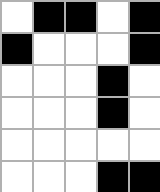[["white", "black", "black", "white", "black"], ["black", "white", "white", "white", "black"], ["white", "white", "white", "black", "white"], ["white", "white", "white", "black", "white"], ["white", "white", "white", "white", "white"], ["white", "white", "white", "black", "black"]]